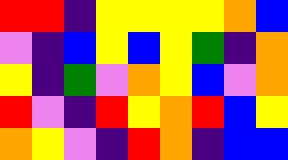[["red", "red", "indigo", "yellow", "yellow", "yellow", "yellow", "orange", "blue"], ["violet", "indigo", "blue", "yellow", "blue", "yellow", "green", "indigo", "orange"], ["yellow", "indigo", "green", "violet", "orange", "yellow", "blue", "violet", "orange"], ["red", "violet", "indigo", "red", "yellow", "orange", "red", "blue", "yellow"], ["orange", "yellow", "violet", "indigo", "red", "orange", "indigo", "blue", "blue"]]